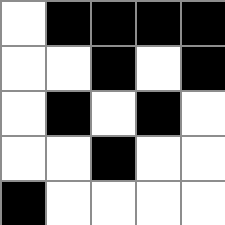[["white", "black", "black", "black", "black"], ["white", "white", "black", "white", "black"], ["white", "black", "white", "black", "white"], ["white", "white", "black", "white", "white"], ["black", "white", "white", "white", "white"]]